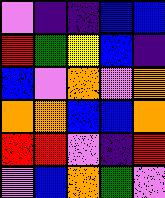[["violet", "indigo", "indigo", "blue", "blue"], ["red", "green", "yellow", "blue", "indigo"], ["blue", "violet", "orange", "violet", "orange"], ["orange", "orange", "blue", "blue", "orange"], ["red", "red", "violet", "indigo", "red"], ["violet", "blue", "orange", "green", "violet"]]